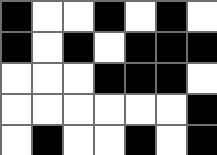[["black", "white", "white", "black", "white", "black", "white"], ["black", "white", "black", "white", "black", "black", "black"], ["white", "white", "white", "black", "black", "black", "white"], ["white", "white", "white", "white", "white", "white", "black"], ["white", "black", "white", "white", "black", "white", "black"]]